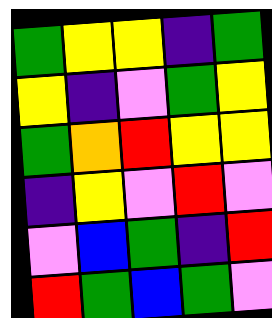[["green", "yellow", "yellow", "indigo", "green"], ["yellow", "indigo", "violet", "green", "yellow"], ["green", "orange", "red", "yellow", "yellow"], ["indigo", "yellow", "violet", "red", "violet"], ["violet", "blue", "green", "indigo", "red"], ["red", "green", "blue", "green", "violet"]]